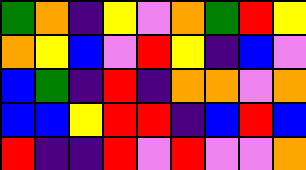[["green", "orange", "indigo", "yellow", "violet", "orange", "green", "red", "yellow"], ["orange", "yellow", "blue", "violet", "red", "yellow", "indigo", "blue", "violet"], ["blue", "green", "indigo", "red", "indigo", "orange", "orange", "violet", "orange"], ["blue", "blue", "yellow", "red", "red", "indigo", "blue", "red", "blue"], ["red", "indigo", "indigo", "red", "violet", "red", "violet", "violet", "orange"]]